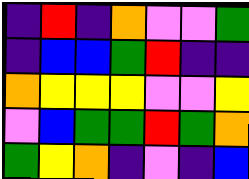[["indigo", "red", "indigo", "orange", "violet", "violet", "green"], ["indigo", "blue", "blue", "green", "red", "indigo", "indigo"], ["orange", "yellow", "yellow", "yellow", "violet", "violet", "yellow"], ["violet", "blue", "green", "green", "red", "green", "orange"], ["green", "yellow", "orange", "indigo", "violet", "indigo", "blue"]]